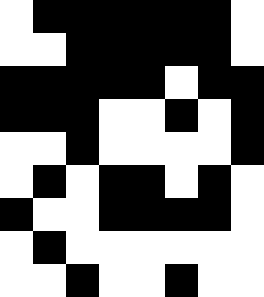[["white", "black", "black", "black", "black", "black", "black", "white"], ["white", "white", "black", "black", "black", "black", "black", "white"], ["black", "black", "black", "black", "black", "white", "black", "black"], ["black", "black", "black", "white", "white", "black", "white", "black"], ["white", "white", "black", "white", "white", "white", "white", "black"], ["white", "black", "white", "black", "black", "white", "black", "white"], ["black", "white", "white", "black", "black", "black", "black", "white"], ["white", "black", "white", "white", "white", "white", "white", "white"], ["white", "white", "black", "white", "white", "black", "white", "white"]]